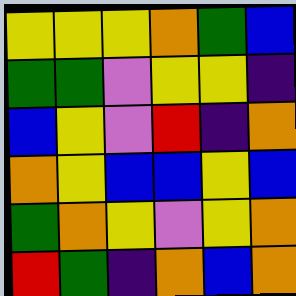[["yellow", "yellow", "yellow", "orange", "green", "blue"], ["green", "green", "violet", "yellow", "yellow", "indigo"], ["blue", "yellow", "violet", "red", "indigo", "orange"], ["orange", "yellow", "blue", "blue", "yellow", "blue"], ["green", "orange", "yellow", "violet", "yellow", "orange"], ["red", "green", "indigo", "orange", "blue", "orange"]]